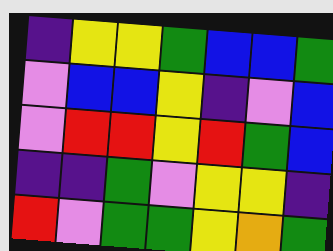[["indigo", "yellow", "yellow", "green", "blue", "blue", "green"], ["violet", "blue", "blue", "yellow", "indigo", "violet", "blue"], ["violet", "red", "red", "yellow", "red", "green", "blue"], ["indigo", "indigo", "green", "violet", "yellow", "yellow", "indigo"], ["red", "violet", "green", "green", "yellow", "orange", "green"]]